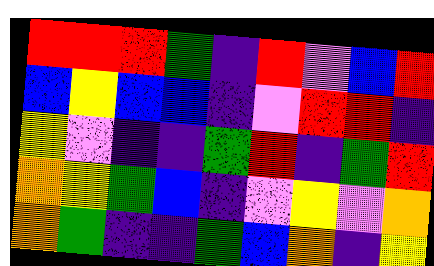[["red", "red", "red", "green", "indigo", "red", "violet", "blue", "red"], ["blue", "yellow", "blue", "blue", "indigo", "violet", "red", "red", "indigo"], ["yellow", "violet", "indigo", "indigo", "green", "red", "indigo", "green", "red"], ["orange", "yellow", "green", "blue", "indigo", "violet", "yellow", "violet", "orange"], ["orange", "green", "indigo", "indigo", "green", "blue", "orange", "indigo", "yellow"]]